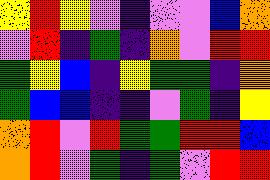[["yellow", "red", "yellow", "violet", "indigo", "violet", "violet", "blue", "orange"], ["violet", "red", "indigo", "green", "indigo", "orange", "violet", "red", "red"], ["green", "yellow", "blue", "indigo", "yellow", "green", "green", "indigo", "orange"], ["green", "blue", "blue", "indigo", "indigo", "violet", "green", "indigo", "yellow"], ["orange", "red", "violet", "red", "green", "green", "red", "red", "blue"], ["orange", "red", "violet", "green", "indigo", "green", "violet", "red", "red"]]